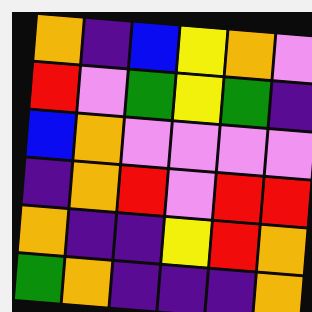[["orange", "indigo", "blue", "yellow", "orange", "violet"], ["red", "violet", "green", "yellow", "green", "indigo"], ["blue", "orange", "violet", "violet", "violet", "violet"], ["indigo", "orange", "red", "violet", "red", "red"], ["orange", "indigo", "indigo", "yellow", "red", "orange"], ["green", "orange", "indigo", "indigo", "indigo", "orange"]]